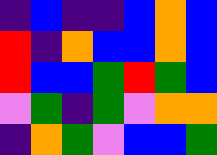[["indigo", "blue", "indigo", "indigo", "blue", "orange", "blue"], ["red", "indigo", "orange", "blue", "blue", "orange", "blue"], ["red", "blue", "blue", "green", "red", "green", "blue"], ["violet", "green", "indigo", "green", "violet", "orange", "orange"], ["indigo", "orange", "green", "violet", "blue", "blue", "green"]]